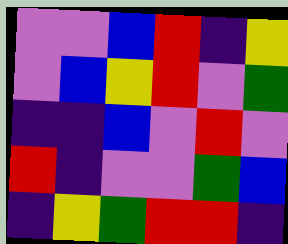[["violet", "violet", "blue", "red", "indigo", "yellow"], ["violet", "blue", "yellow", "red", "violet", "green"], ["indigo", "indigo", "blue", "violet", "red", "violet"], ["red", "indigo", "violet", "violet", "green", "blue"], ["indigo", "yellow", "green", "red", "red", "indigo"]]